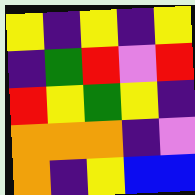[["yellow", "indigo", "yellow", "indigo", "yellow"], ["indigo", "green", "red", "violet", "red"], ["red", "yellow", "green", "yellow", "indigo"], ["orange", "orange", "orange", "indigo", "violet"], ["orange", "indigo", "yellow", "blue", "blue"]]